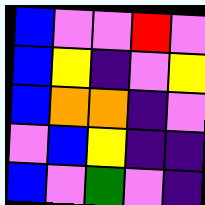[["blue", "violet", "violet", "red", "violet"], ["blue", "yellow", "indigo", "violet", "yellow"], ["blue", "orange", "orange", "indigo", "violet"], ["violet", "blue", "yellow", "indigo", "indigo"], ["blue", "violet", "green", "violet", "indigo"]]